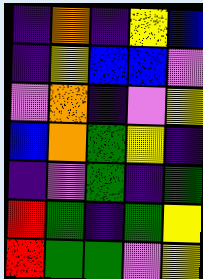[["indigo", "orange", "indigo", "yellow", "blue"], ["indigo", "yellow", "blue", "blue", "violet"], ["violet", "orange", "indigo", "violet", "yellow"], ["blue", "orange", "green", "yellow", "indigo"], ["indigo", "violet", "green", "indigo", "green"], ["red", "green", "indigo", "green", "yellow"], ["red", "green", "green", "violet", "yellow"]]